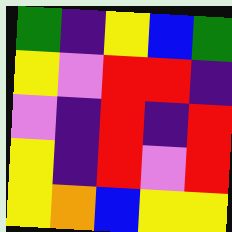[["green", "indigo", "yellow", "blue", "green"], ["yellow", "violet", "red", "red", "indigo"], ["violet", "indigo", "red", "indigo", "red"], ["yellow", "indigo", "red", "violet", "red"], ["yellow", "orange", "blue", "yellow", "yellow"]]